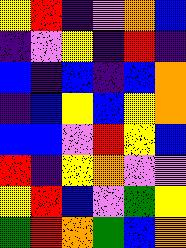[["yellow", "red", "indigo", "violet", "orange", "blue"], ["indigo", "violet", "yellow", "indigo", "red", "indigo"], ["blue", "indigo", "blue", "indigo", "blue", "orange"], ["indigo", "blue", "yellow", "blue", "yellow", "orange"], ["blue", "blue", "violet", "red", "yellow", "blue"], ["red", "indigo", "yellow", "orange", "violet", "violet"], ["yellow", "red", "blue", "violet", "green", "yellow"], ["green", "red", "orange", "green", "blue", "orange"]]